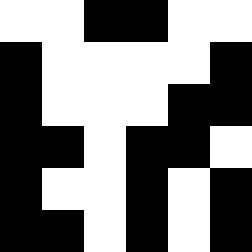[["white", "white", "black", "black", "white", "white"], ["black", "white", "white", "white", "white", "black"], ["black", "white", "white", "white", "black", "black"], ["black", "black", "white", "black", "black", "white"], ["black", "white", "white", "black", "white", "black"], ["black", "black", "white", "black", "white", "black"]]